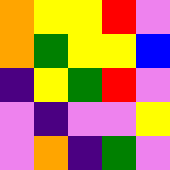[["orange", "yellow", "yellow", "red", "violet"], ["orange", "green", "yellow", "yellow", "blue"], ["indigo", "yellow", "green", "red", "violet"], ["violet", "indigo", "violet", "violet", "yellow"], ["violet", "orange", "indigo", "green", "violet"]]